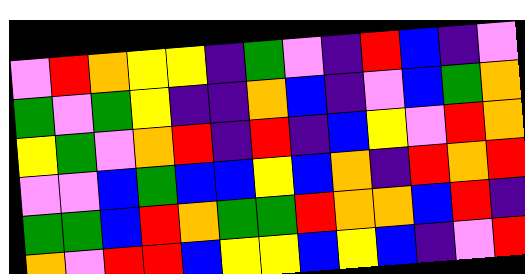[["violet", "red", "orange", "yellow", "yellow", "indigo", "green", "violet", "indigo", "red", "blue", "indigo", "violet"], ["green", "violet", "green", "yellow", "indigo", "indigo", "orange", "blue", "indigo", "violet", "blue", "green", "orange"], ["yellow", "green", "violet", "orange", "red", "indigo", "red", "indigo", "blue", "yellow", "violet", "red", "orange"], ["violet", "violet", "blue", "green", "blue", "blue", "yellow", "blue", "orange", "indigo", "red", "orange", "red"], ["green", "green", "blue", "red", "orange", "green", "green", "red", "orange", "orange", "blue", "red", "indigo"], ["orange", "violet", "red", "red", "blue", "yellow", "yellow", "blue", "yellow", "blue", "indigo", "violet", "red"]]